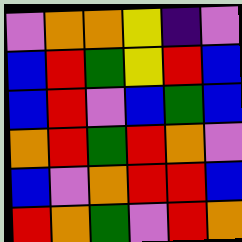[["violet", "orange", "orange", "yellow", "indigo", "violet"], ["blue", "red", "green", "yellow", "red", "blue"], ["blue", "red", "violet", "blue", "green", "blue"], ["orange", "red", "green", "red", "orange", "violet"], ["blue", "violet", "orange", "red", "red", "blue"], ["red", "orange", "green", "violet", "red", "orange"]]